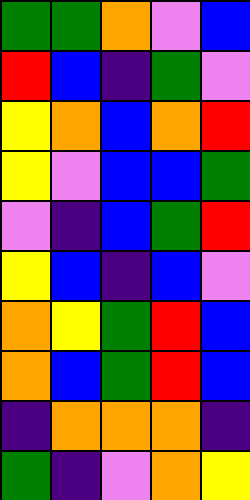[["green", "green", "orange", "violet", "blue"], ["red", "blue", "indigo", "green", "violet"], ["yellow", "orange", "blue", "orange", "red"], ["yellow", "violet", "blue", "blue", "green"], ["violet", "indigo", "blue", "green", "red"], ["yellow", "blue", "indigo", "blue", "violet"], ["orange", "yellow", "green", "red", "blue"], ["orange", "blue", "green", "red", "blue"], ["indigo", "orange", "orange", "orange", "indigo"], ["green", "indigo", "violet", "orange", "yellow"]]